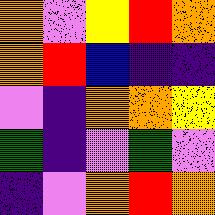[["orange", "violet", "yellow", "red", "orange"], ["orange", "red", "blue", "indigo", "indigo"], ["violet", "indigo", "orange", "orange", "yellow"], ["green", "indigo", "violet", "green", "violet"], ["indigo", "violet", "orange", "red", "orange"]]